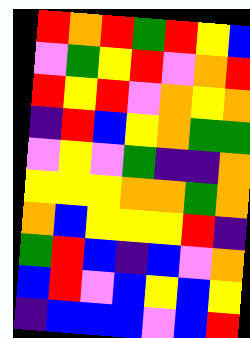[["red", "orange", "red", "green", "red", "yellow", "blue"], ["violet", "green", "yellow", "red", "violet", "orange", "red"], ["red", "yellow", "red", "violet", "orange", "yellow", "orange"], ["indigo", "red", "blue", "yellow", "orange", "green", "green"], ["violet", "yellow", "violet", "green", "indigo", "indigo", "orange"], ["yellow", "yellow", "yellow", "orange", "orange", "green", "orange"], ["orange", "blue", "yellow", "yellow", "yellow", "red", "indigo"], ["green", "red", "blue", "indigo", "blue", "violet", "orange"], ["blue", "red", "violet", "blue", "yellow", "blue", "yellow"], ["indigo", "blue", "blue", "blue", "violet", "blue", "red"]]